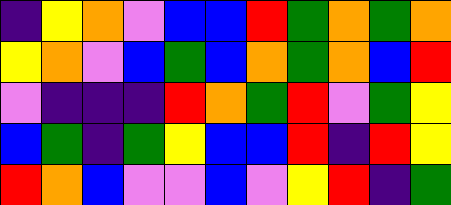[["indigo", "yellow", "orange", "violet", "blue", "blue", "red", "green", "orange", "green", "orange"], ["yellow", "orange", "violet", "blue", "green", "blue", "orange", "green", "orange", "blue", "red"], ["violet", "indigo", "indigo", "indigo", "red", "orange", "green", "red", "violet", "green", "yellow"], ["blue", "green", "indigo", "green", "yellow", "blue", "blue", "red", "indigo", "red", "yellow"], ["red", "orange", "blue", "violet", "violet", "blue", "violet", "yellow", "red", "indigo", "green"]]